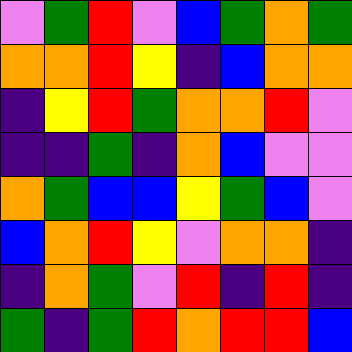[["violet", "green", "red", "violet", "blue", "green", "orange", "green"], ["orange", "orange", "red", "yellow", "indigo", "blue", "orange", "orange"], ["indigo", "yellow", "red", "green", "orange", "orange", "red", "violet"], ["indigo", "indigo", "green", "indigo", "orange", "blue", "violet", "violet"], ["orange", "green", "blue", "blue", "yellow", "green", "blue", "violet"], ["blue", "orange", "red", "yellow", "violet", "orange", "orange", "indigo"], ["indigo", "orange", "green", "violet", "red", "indigo", "red", "indigo"], ["green", "indigo", "green", "red", "orange", "red", "red", "blue"]]